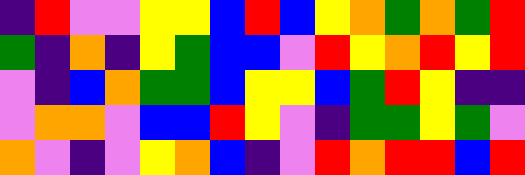[["indigo", "red", "violet", "violet", "yellow", "yellow", "blue", "red", "blue", "yellow", "orange", "green", "orange", "green", "red"], ["green", "indigo", "orange", "indigo", "yellow", "green", "blue", "blue", "violet", "red", "yellow", "orange", "red", "yellow", "red"], ["violet", "indigo", "blue", "orange", "green", "green", "blue", "yellow", "yellow", "blue", "green", "red", "yellow", "indigo", "indigo"], ["violet", "orange", "orange", "violet", "blue", "blue", "red", "yellow", "violet", "indigo", "green", "green", "yellow", "green", "violet"], ["orange", "violet", "indigo", "violet", "yellow", "orange", "blue", "indigo", "violet", "red", "orange", "red", "red", "blue", "red"]]